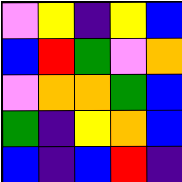[["violet", "yellow", "indigo", "yellow", "blue"], ["blue", "red", "green", "violet", "orange"], ["violet", "orange", "orange", "green", "blue"], ["green", "indigo", "yellow", "orange", "blue"], ["blue", "indigo", "blue", "red", "indigo"]]